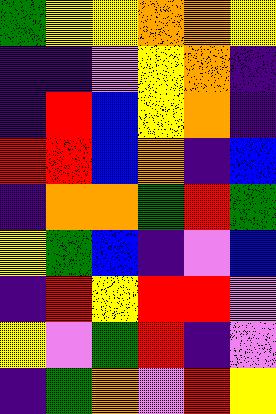[["green", "yellow", "yellow", "orange", "orange", "yellow"], ["indigo", "indigo", "violet", "yellow", "orange", "indigo"], ["indigo", "red", "blue", "yellow", "orange", "indigo"], ["red", "red", "blue", "orange", "indigo", "blue"], ["indigo", "orange", "orange", "green", "red", "green"], ["yellow", "green", "blue", "indigo", "violet", "blue"], ["indigo", "red", "yellow", "red", "red", "violet"], ["yellow", "violet", "green", "red", "indigo", "violet"], ["indigo", "green", "orange", "violet", "red", "yellow"]]